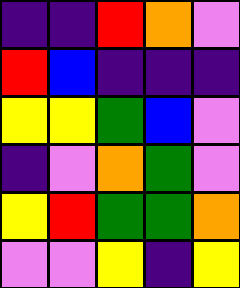[["indigo", "indigo", "red", "orange", "violet"], ["red", "blue", "indigo", "indigo", "indigo"], ["yellow", "yellow", "green", "blue", "violet"], ["indigo", "violet", "orange", "green", "violet"], ["yellow", "red", "green", "green", "orange"], ["violet", "violet", "yellow", "indigo", "yellow"]]